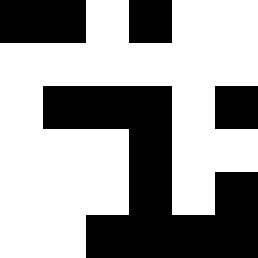[["black", "black", "white", "black", "white", "white"], ["white", "white", "white", "white", "white", "white"], ["white", "black", "black", "black", "white", "black"], ["white", "white", "white", "black", "white", "white"], ["white", "white", "white", "black", "white", "black"], ["white", "white", "black", "black", "black", "black"]]